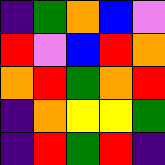[["indigo", "green", "orange", "blue", "violet"], ["red", "violet", "blue", "red", "orange"], ["orange", "red", "green", "orange", "red"], ["indigo", "orange", "yellow", "yellow", "green"], ["indigo", "red", "green", "red", "indigo"]]